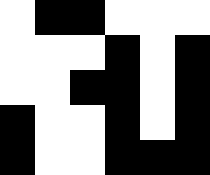[["white", "black", "black", "white", "white", "white"], ["white", "white", "white", "black", "white", "black"], ["white", "white", "black", "black", "white", "black"], ["black", "white", "white", "black", "white", "black"], ["black", "white", "white", "black", "black", "black"]]